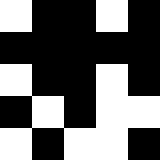[["white", "black", "black", "white", "black"], ["black", "black", "black", "black", "black"], ["white", "black", "black", "white", "black"], ["black", "white", "black", "white", "white"], ["white", "black", "white", "white", "black"]]